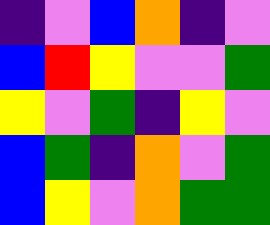[["indigo", "violet", "blue", "orange", "indigo", "violet"], ["blue", "red", "yellow", "violet", "violet", "green"], ["yellow", "violet", "green", "indigo", "yellow", "violet"], ["blue", "green", "indigo", "orange", "violet", "green"], ["blue", "yellow", "violet", "orange", "green", "green"]]